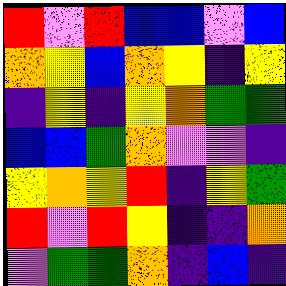[["red", "violet", "red", "blue", "blue", "violet", "blue"], ["orange", "yellow", "blue", "orange", "yellow", "indigo", "yellow"], ["indigo", "yellow", "indigo", "yellow", "orange", "green", "green"], ["blue", "blue", "green", "orange", "violet", "violet", "indigo"], ["yellow", "orange", "yellow", "red", "indigo", "yellow", "green"], ["red", "violet", "red", "yellow", "indigo", "indigo", "orange"], ["violet", "green", "green", "orange", "indigo", "blue", "indigo"]]